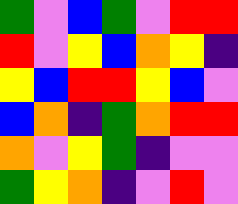[["green", "violet", "blue", "green", "violet", "red", "red"], ["red", "violet", "yellow", "blue", "orange", "yellow", "indigo"], ["yellow", "blue", "red", "red", "yellow", "blue", "violet"], ["blue", "orange", "indigo", "green", "orange", "red", "red"], ["orange", "violet", "yellow", "green", "indigo", "violet", "violet"], ["green", "yellow", "orange", "indigo", "violet", "red", "violet"]]